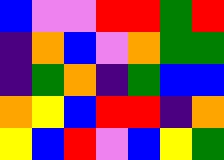[["blue", "violet", "violet", "red", "red", "green", "red"], ["indigo", "orange", "blue", "violet", "orange", "green", "green"], ["indigo", "green", "orange", "indigo", "green", "blue", "blue"], ["orange", "yellow", "blue", "red", "red", "indigo", "orange"], ["yellow", "blue", "red", "violet", "blue", "yellow", "green"]]